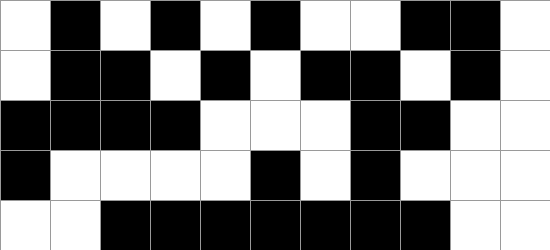[["white", "black", "white", "black", "white", "black", "white", "white", "black", "black", "white"], ["white", "black", "black", "white", "black", "white", "black", "black", "white", "black", "white"], ["black", "black", "black", "black", "white", "white", "white", "black", "black", "white", "white"], ["black", "white", "white", "white", "white", "black", "white", "black", "white", "white", "white"], ["white", "white", "black", "black", "black", "black", "black", "black", "black", "white", "white"]]